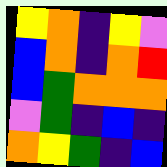[["yellow", "orange", "indigo", "yellow", "violet"], ["blue", "orange", "indigo", "orange", "red"], ["blue", "green", "orange", "orange", "orange"], ["violet", "green", "indigo", "blue", "indigo"], ["orange", "yellow", "green", "indigo", "blue"]]